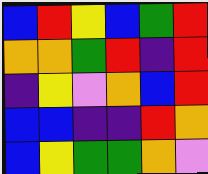[["blue", "red", "yellow", "blue", "green", "red"], ["orange", "orange", "green", "red", "indigo", "red"], ["indigo", "yellow", "violet", "orange", "blue", "red"], ["blue", "blue", "indigo", "indigo", "red", "orange"], ["blue", "yellow", "green", "green", "orange", "violet"]]